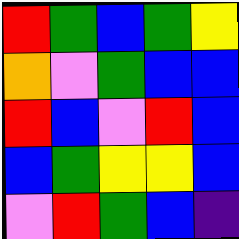[["red", "green", "blue", "green", "yellow"], ["orange", "violet", "green", "blue", "blue"], ["red", "blue", "violet", "red", "blue"], ["blue", "green", "yellow", "yellow", "blue"], ["violet", "red", "green", "blue", "indigo"]]